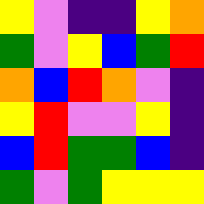[["yellow", "violet", "indigo", "indigo", "yellow", "orange"], ["green", "violet", "yellow", "blue", "green", "red"], ["orange", "blue", "red", "orange", "violet", "indigo"], ["yellow", "red", "violet", "violet", "yellow", "indigo"], ["blue", "red", "green", "green", "blue", "indigo"], ["green", "violet", "green", "yellow", "yellow", "yellow"]]